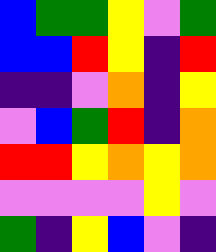[["blue", "green", "green", "yellow", "violet", "green"], ["blue", "blue", "red", "yellow", "indigo", "red"], ["indigo", "indigo", "violet", "orange", "indigo", "yellow"], ["violet", "blue", "green", "red", "indigo", "orange"], ["red", "red", "yellow", "orange", "yellow", "orange"], ["violet", "violet", "violet", "violet", "yellow", "violet"], ["green", "indigo", "yellow", "blue", "violet", "indigo"]]